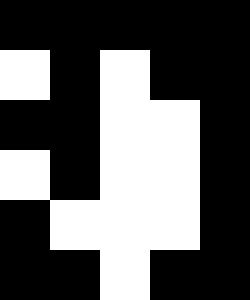[["black", "black", "black", "black", "black"], ["white", "black", "white", "black", "black"], ["black", "black", "white", "white", "black"], ["white", "black", "white", "white", "black"], ["black", "white", "white", "white", "black"], ["black", "black", "white", "black", "black"]]